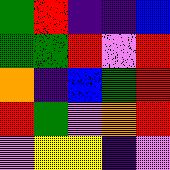[["green", "red", "indigo", "indigo", "blue"], ["green", "green", "red", "violet", "red"], ["orange", "indigo", "blue", "green", "red"], ["red", "green", "violet", "orange", "red"], ["violet", "yellow", "yellow", "indigo", "violet"]]